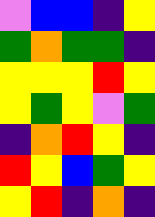[["violet", "blue", "blue", "indigo", "yellow"], ["green", "orange", "green", "green", "indigo"], ["yellow", "yellow", "yellow", "red", "yellow"], ["yellow", "green", "yellow", "violet", "green"], ["indigo", "orange", "red", "yellow", "indigo"], ["red", "yellow", "blue", "green", "yellow"], ["yellow", "red", "indigo", "orange", "indigo"]]